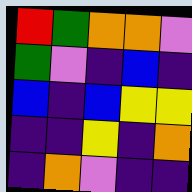[["red", "green", "orange", "orange", "violet"], ["green", "violet", "indigo", "blue", "indigo"], ["blue", "indigo", "blue", "yellow", "yellow"], ["indigo", "indigo", "yellow", "indigo", "orange"], ["indigo", "orange", "violet", "indigo", "indigo"]]